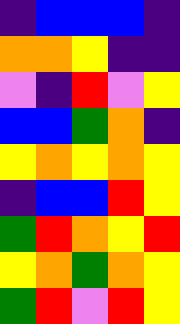[["indigo", "blue", "blue", "blue", "indigo"], ["orange", "orange", "yellow", "indigo", "indigo"], ["violet", "indigo", "red", "violet", "yellow"], ["blue", "blue", "green", "orange", "indigo"], ["yellow", "orange", "yellow", "orange", "yellow"], ["indigo", "blue", "blue", "red", "yellow"], ["green", "red", "orange", "yellow", "red"], ["yellow", "orange", "green", "orange", "yellow"], ["green", "red", "violet", "red", "yellow"]]